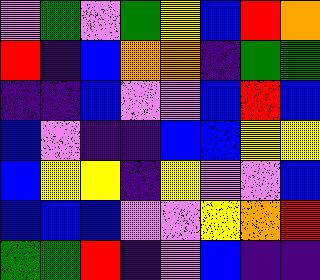[["violet", "green", "violet", "green", "yellow", "blue", "red", "orange"], ["red", "indigo", "blue", "orange", "orange", "indigo", "green", "green"], ["indigo", "indigo", "blue", "violet", "violet", "blue", "red", "blue"], ["blue", "violet", "indigo", "indigo", "blue", "blue", "yellow", "yellow"], ["blue", "yellow", "yellow", "indigo", "yellow", "violet", "violet", "blue"], ["blue", "blue", "blue", "violet", "violet", "yellow", "orange", "red"], ["green", "green", "red", "indigo", "violet", "blue", "indigo", "indigo"]]